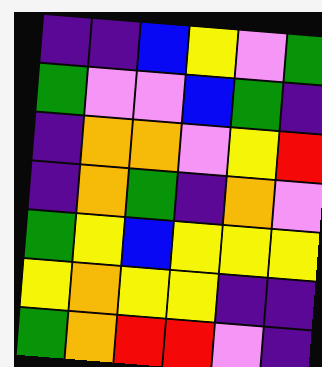[["indigo", "indigo", "blue", "yellow", "violet", "green"], ["green", "violet", "violet", "blue", "green", "indigo"], ["indigo", "orange", "orange", "violet", "yellow", "red"], ["indigo", "orange", "green", "indigo", "orange", "violet"], ["green", "yellow", "blue", "yellow", "yellow", "yellow"], ["yellow", "orange", "yellow", "yellow", "indigo", "indigo"], ["green", "orange", "red", "red", "violet", "indigo"]]